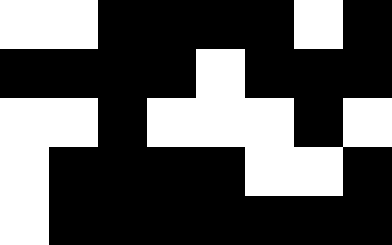[["white", "white", "black", "black", "black", "black", "white", "black"], ["black", "black", "black", "black", "white", "black", "black", "black"], ["white", "white", "black", "white", "white", "white", "black", "white"], ["white", "black", "black", "black", "black", "white", "white", "black"], ["white", "black", "black", "black", "black", "black", "black", "black"]]